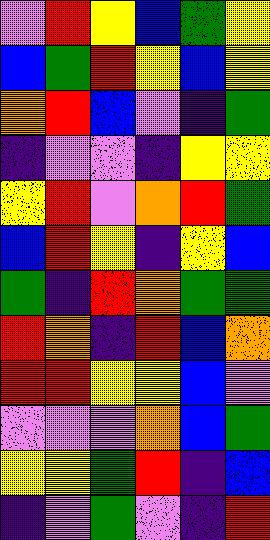[["violet", "red", "yellow", "blue", "green", "yellow"], ["blue", "green", "red", "yellow", "blue", "yellow"], ["orange", "red", "blue", "violet", "indigo", "green"], ["indigo", "violet", "violet", "indigo", "yellow", "yellow"], ["yellow", "red", "violet", "orange", "red", "green"], ["blue", "red", "yellow", "indigo", "yellow", "blue"], ["green", "indigo", "red", "orange", "green", "green"], ["red", "orange", "indigo", "red", "blue", "orange"], ["red", "red", "yellow", "yellow", "blue", "violet"], ["violet", "violet", "violet", "orange", "blue", "green"], ["yellow", "yellow", "green", "red", "indigo", "blue"], ["indigo", "violet", "green", "violet", "indigo", "red"]]